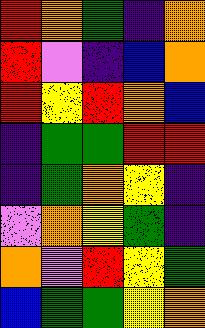[["red", "orange", "green", "indigo", "orange"], ["red", "violet", "indigo", "blue", "orange"], ["red", "yellow", "red", "orange", "blue"], ["indigo", "green", "green", "red", "red"], ["indigo", "green", "orange", "yellow", "indigo"], ["violet", "orange", "yellow", "green", "indigo"], ["orange", "violet", "red", "yellow", "green"], ["blue", "green", "green", "yellow", "orange"]]